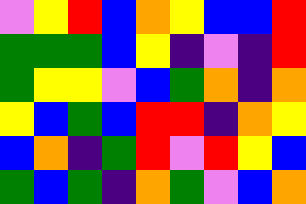[["violet", "yellow", "red", "blue", "orange", "yellow", "blue", "blue", "red"], ["green", "green", "green", "blue", "yellow", "indigo", "violet", "indigo", "red"], ["green", "yellow", "yellow", "violet", "blue", "green", "orange", "indigo", "orange"], ["yellow", "blue", "green", "blue", "red", "red", "indigo", "orange", "yellow"], ["blue", "orange", "indigo", "green", "red", "violet", "red", "yellow", "blue"], ["green", "blue", "green", "indigo", "orange", "green", "violet", "blue", "orange"]]